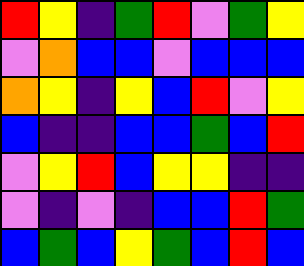[["red", "yellow", "indigo", "green", "red", "violet", "green", "yellow"], ["violet", "orange", "blue", "blue", "violet", "blue", "blue", "blue"], ["orange", "yellow", "indigo", "yellow", "blue", "red", "violet", "yellow"], ["blue", "indigo", "indigo", "blue", "blue", "green", "blue", "red"], ["violet", "yellow", "red", "blue", "yellow", "yellow", "indigo", "indigo"], ["violet", "indigo", "violet", "indigo", "blue", "blue", "red", "green"], ["blue", "green", "blue", "yellow", "green", "blue", "red", "blue"]]